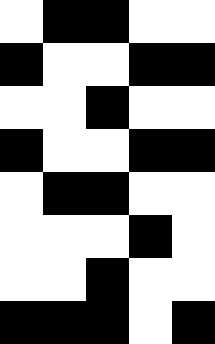[["white", "black", "black", "white", "white"], ["black", "white", "white", "black", "black"], ["white", "white", "black", "white", "white"], ["black", "white", "white", "black", "black"], ["white", "black", "black", "white", "white"], ["white", "white", "white", "black", "white"], ["white", "white", "black", "white", "white"], ["black", "black", "black", "white", "black"]]